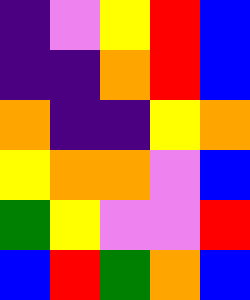[["indigo", "violet", "yellow", "red", "blue"], ["indigo", "indigo", "orange", "red", "blue"], ["orange", "indigo", "indigo", "yellow", "orange"], ["yellow", "orange", "orange", "violet", "blue"], ["green", "yellow", "violet", "violet", "red"], ["blue", "red", "green", "orange", "blue"]]